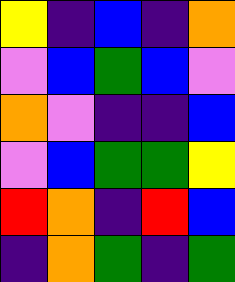[["yellow", "indigo", "blue", "indigo", "orange"], ["violet", "blue", "green", "blue", "violet"], ["orange", "violet", "indigo", "indigo", "blue"], ["violet", "blue", "green", "green", "yellow"], ["red", "orange", "indigo", "red", "blue"], ["indigo", "orange", "green", "indigo", "green"]]